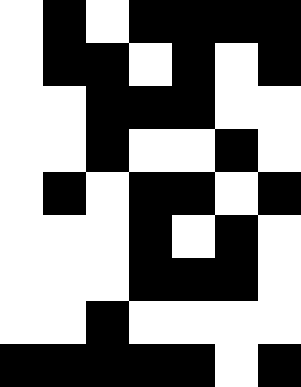[["white", "black", "white", "black", "black", "black", "black"], ["white", "black", "black", "white", "black", "white", "black"], ["white", "white", "black", "black", "black", "white", "white"], ["white", "white", "black", "white", "white", "black", "white"], ["white", "black", "white", "black", "black", "white", "black"], ["white", "white", "white", "black", "white", "black", "white"], ["white", "white", "white", "black", "black", "black", "white"], ["white", "white", "black", "white", "white", "white", "white"], ["black", "black", "black", "black", "black", "white", "black"]]